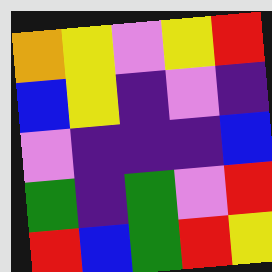[["orange", "yellow", "violet", "yellow", "red"], ["blue", "yellow", "indigo", "violet", "indigo"], ["violet", "indigo", "indigo", "indigo", "blue"], ["green", "indigo", "green", "violet", "red"], ["red", "blue", "green", "red", "yellow"]]